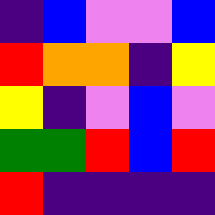[["indigo", "blue", "violet", "violet", "blue"], ["red", "orange", "orange", "indigo", "yellow"], ["yellow", "indigo", "violet", "blue", "violet"], ["green", "green", "red", "blue", "red"], ["red", "indigo", "indigo", "indigo", "indigo"]]